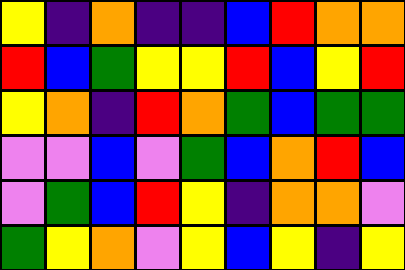[["yellow", "indigo", "orange", "indigo", "indigo", "blue", "red", "orange", "orange"], ["red", "blue", "green", "yellow", "yellow", "red", "blue", "yellow", "red"], ["yellow", "orange", "indigo", "red", "orange", "green", "blue", "green", "green"], ["violet", "violet", "blue", "violet", "green", "blue", "orange", "red", "blue"], ["violet", "green", "blue", "red", "yellow", "indigo", "orange", "orange", "violet"], ["green", "yellow", "orange", "violet", "yellow", "blue", "yellow", "indigo", "yellow"]]